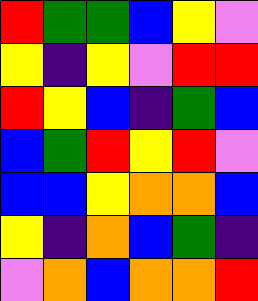[["red", "green", "green", "blue", "yellow", "violet"], ["yellow", "indigo", "yellow", "violet", "red", "red"], ["red", "yellow", "blue", "indigo", "green", "blue"], ["blue", "green", "red", "yellow", "red", "violet"], ["blue", "blue", "yellow", "orange", "orange", "blue"], ["yellow", "indigo", "orange", "blue", "green", "indigo"], ["violet", "orange", "blue", "orange", "orange", "red"]]